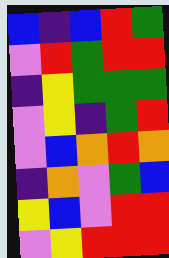[["blue", "indigo", "blue", "red", "green"], ["violet", "red", "green", "red", "red"], ["indigo", "yellow", "green", "green", "green"], ["violet", "yellow", "indigo", "green", "red"], ["violet", "blue", "orange", "red", "orange"], ["indigo", "orange", "violet", "green", "blue"], ["yellow", "blue", "violet", "red", "red"], ["violet", "yellow", "red", "red", "red"]]